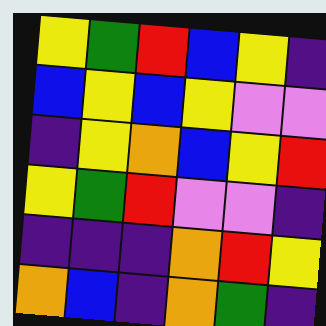[["yellow", "green", "red", "blue", "yellow", "indigo"], ["blue", "yellow", "blue", "yellow", "violet", "violet"], ["indigo", "yellow", "orange", "blue", "yellow", "red"], ["yellow", "green", "red", "violet", "violet", "indigo"], ["indigo", "indigo", "indigo", "orange", "red", "yellow"], ["orange", "blue", "indigo", "orange", "green", "indigo"]]